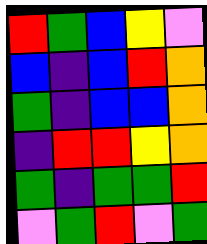[["red", "green", "blue", "yellow", "violet"], ["blue", "indigo", "blue", "red", "orange"], ["green", "indigo", "blue", "blue", "orange"], ["indigo", "red", "red", "yellow", "orange"], ["green", "indigo", "green", "green", "red"], ["violet", "green", "red", "violet", "green"]]